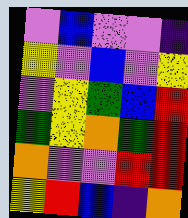[["violet", "blue", "violet", "violet", "indigo"], ["yellow", "violet", "blue", "violet", "yellow"], ["violet", "yellow", "green", "blue", "red"], ["green", "yellow", "orange", "green", "red"], ["orange", "violet", "violet", "red", "red"], ["yellow", "red", "blue", "indigo", "orange"]]